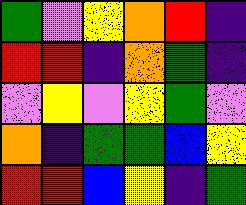[["green", "violet", "yellow", "orange", "red", "indigo"], ["red", "red", "indigo", "orange", "green", "indigo"], ["violet", "yellow", "violet", "yellow", "green", "violet"], ["orange", "indigo", "green", "green", "blue", "yellow"], ["red", "red", "blue", "yellow", "indigo", "green"]]